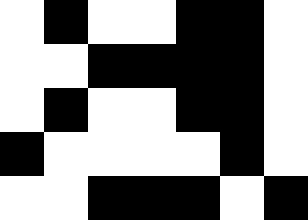[["white", "black", "white", "white", "black", "black", "white"], ["white", "white", "black", "black", "black", "black", "white"], ["white", "black", "white", "white", "black", "black", "white"], ["black", "white", "white", "white", "white", "black", "white"], ["white", "white", "black", "black", "black", "white", "black"]]